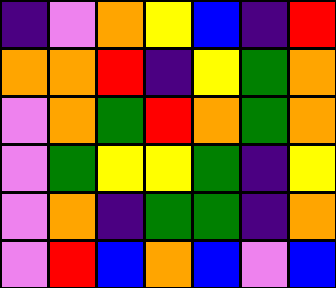[["indigo", "violet", "orange", "yellow", "blue", "indigo", "red"], ["orange", "orange", "red", "indigo", "yellow", "green", "orange"], ["violet", "orange", "green", "red", "orange", "green", "orange"], ["violet", "green", "yellow", "yellow", "green", "indigo", "yellow"], ["violet", "orange", "indigo", "green", "green", "indigo", "orange"], ["violet", "red", "blue", "orange", "blue", "violet", "blue"]]